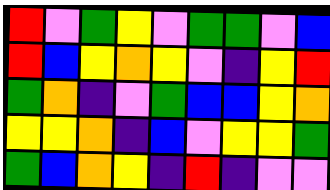[["red", "violet", "green", "yellow", "violet", "green", "green", "violet", "blue"], ["red", "blue", "yellow", "orange", "yellow", "violet", "indigo", "yellow", "red"], ["green", "orange", "indigo", "violet", "green", "blue", "blue", "yellow", "orange"], ["yellow", "yellow", "orange", "indigo", "blue", "violet", "yellow", "yellow", "green"], ["green", "blue", "orange", "yellow", "indigo", "red", "indigo", "violet", "violet"]]